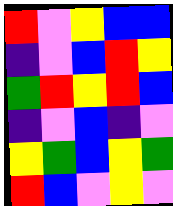[["red", "violet", "yellow", "blue", "blue"], ["indigo", "violet", "blue", "red", "yellow"], ["green", "red", "yellow", "red", "blue"], ["indigo", "violet", "blue", "indigo", "violet"], ["yellow", "green", "blue", "yellow", "green"], ["red", "blue", "violet", "yellow", "violet"]]